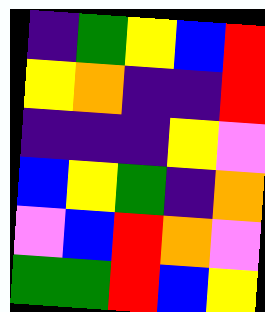[["indigo", "green", "yellow", "blue", "red"], ["yellow", "orange", "indigo", "indigo", "red"], ["indigo", "indigo", "indigo", "yellow", "violet"], ["blue", "yellow", "green", "indigo", "orange"], ["violet", "blue", "red", "orange", "violet"], ["green", "green", "red", "blue", "yellow"]]